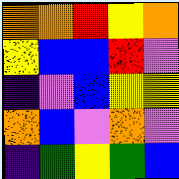[["orange", "orange", "red", "yellow", "orange"], ["yellow", "blue", "blue", "red", "violet"], ["indigo", "violet", "blue", "yellow", "yellow"], ["orange", "blue", "violet", "orange", "violet"], ["indigo", "green", "yellow", "green", "blue"]]